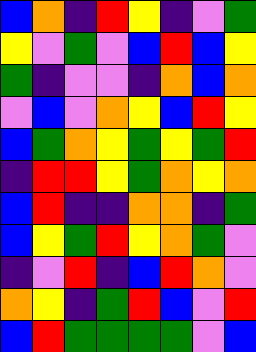[["blue", "orange", "indigo", "red", "yellow", "indigo", "violet", "green"], ["yellow", "violet", "green", "violet", "blue", "red", "blue", "yellow"], ["green", "indigo", "violet", "violet", "indigo", "orange", "blue", "orange"], ["violet", "blue", "violet", "orange", "yellow", "blue", "red", "yellow"], ["blue", "green", "orange", "yellow", "green", "yellow", "green", "red"], ["indigo", "red", "red", "yellow", "green", "orange", "yellow", "orange"], ["blue", "red", "indigo", "indigo", "orange", "orange", "indigo", "green"], ["blue", "yellow", "green", "red", "yellow", "orange", "green", "violet"], ["indigo", "violet", "red", "indigo", "blue", "red", "orange", "violet"], ["orange", "yellow", "indigo", "green", "red", "blue", "violet", "red"], ["blue", "red", "green", "green", "green", "green", "violet", "blue"]]